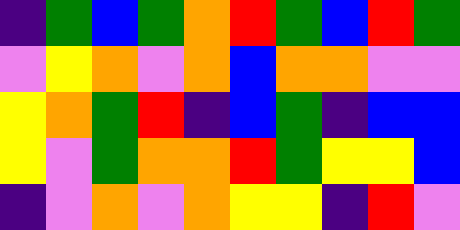[["indigo", "green", "blue", "green", "orange", "red", "green", "blue", "red", "green"], ["violet", "yellow", "orange", "violet", "orange", "blue", "orange", "orange", "violet", "violet"], ["yellow", "orange", "green", "red", "indigo", "blue", "green", "indigo", "blue", "blue"], ["yellow", "violet", "green", "orange", "orange", "red", "green", "yellow", "yellow", "blue"], ["indigo", "violet", "orange", "violet", "orange", "yellow", "yellow", "indigo", "red", "violet"]]